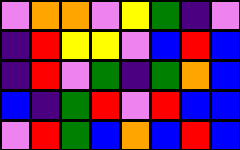[["violet", "orange", "orange", "violet", "yellow", "green", "indigo", "violet"], ["indigo", "red", "yellow", "yellow", "violet", "blue", "red", "blue"], ["indigo", "red", "violet", "green", "indigo", "green", "orange", "blue"], ["blue", "indigo", "green", "red", "violet", "red", "blue", "blue"], ["violet", "red", "green", "blue", "orange", "blue", "red", "blue"]]